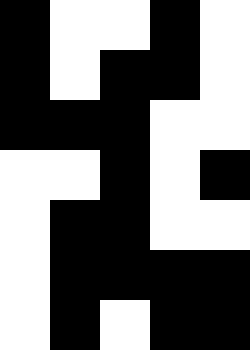[["black", "white", "white", "black", "white"], ["black", "white", "black", "black", "white"], ["black", "black", "black", "white", "white"], ["white", "white", "black", "white", "black"], ["white", "black", "black", "white", "white"], ["white", "black", "black", "black", "black"], ["white", "black", "white", "black", "black"]]